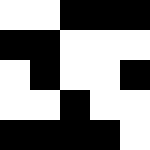[["white", "white", "black", "black", "black"], ["black", "black", "white", "white", "white"], ["white", "black", "white", "white", "black"], ["white", "white", "black", "white", "white"], ["black", "black", "black", "black", "white"]]